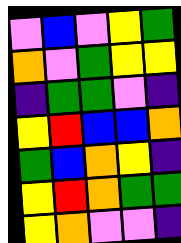[["violet", "blue", "violet", "yellow", "green"], ["orange", "violet", "green", "yellow", "yellow"], ["indigo", "green", "green", "violet", "indigo"], ["yellow", "red", "blue", "blue", "orange"], ["green", "blue", "orange", "yellow", "indigo"], ["yellow", "red", "orange", "green", "green"], ["yellow", "orange", "violet", "violet", "indigo"]]